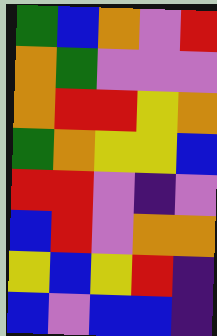[["green", "blue", "orange", "violet", "red"], ["orange", "green", "violet", "violet", "violet"], ["orange", "red", "red", "yellow", "orange"], ["green", "orange", "yellow", "yellow", "blue"], ["red", "red", "violet", "indigo", "violet"], ["blue", "red", "violet", "orange", "orange"], ["yellow", "blue", "yellow", "red", "indigo"], ["blue", "violet", "blue", "blue", "indigo"]]